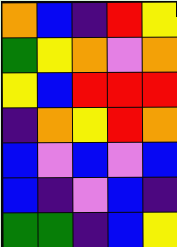[["orange", "blue", "indigo", "red", "yellow"], ["green", "yellow", "orange", "violet", "orange"], ["yellow", "blue", "red", "red", "red"], ["indigo", "orange", "yellow", "red", "orange"], ["blue", "violet", "blue", "violet", "blue"], ["blue", "indigo", "violet", "blue", "indigo"], ["green", "green", "indigo", "blue", "yellow"]]